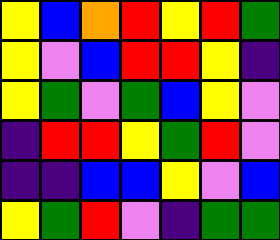[["yellow", "blue", "orange", "red", "yellow", "red", "green"], ["yellow", "violet", "blue", "red", "red", "yellow", "indigo"], ["yellow", "green", "violet", "green", "blue", "yellow", "violet"], ["indigo", "red", "red", "yellow", "green", "red", "violet"], ["indigo", "indigo", "blue", "blue", "yellow", "violet", "blue"], ["yellow", "green", "red", "violet", "indigo", "green", "green"]]